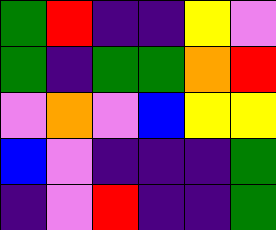[["green", "red", "indigo", "indigo", "yellow", "violet"], ["green", "indigo", "green", "green", "orange", "red"], ["violet", "orange", "violet", "blue", "yellow", "yellow"], ["blue", "violet", "indigo", "indigo", "indigo", "green"], ["indigo", "violet", "red", "indigo", "indigo", "green"]]